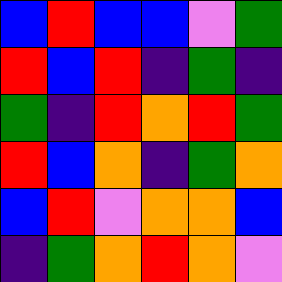[["blue", "red", "blue", "blue", "violet", "green"], ["red", "blue", "red", "indigo", "green", "indigo"], ["green", "indigo", "red", "orange", "red", "green"], ["red", "blue", "orange", "indigo", "green", "orange"], ["blue", "red", "violet", "orange", "orange", "blue"], ["indigo", "green", "orange", "red", "orange", "violet"]]